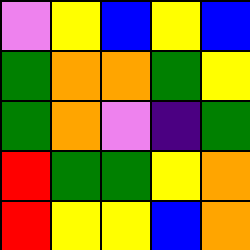[["violet", "yellow", "blue", "yellow", "blue"], ["green", "orange", "orange", "green", "yellow"], ["green", "orange", "violet", "indigo", "green"], ["red", "green", "green", "yellow", "orange"], ["red", "yellow", "yellow", "blue", "orange"]]